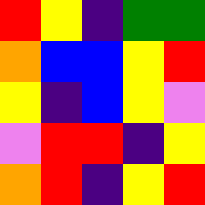[["red", "yellow", "indigo", "green", "green"], ["orange", "blue", "blue", "yellow", "red"], ["yellow", "indigo", "blue", "yellow", "violet"], ["violet", "red", "red", "indigo", "yellow"], ["orange", "red", "indigo", "yellow", "red"]]